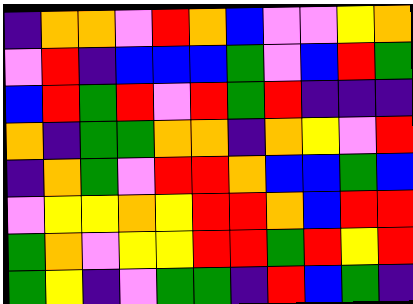[["indigo", "orange", "orange", "violet", "red", "orange", "blue", "violet", "violet", "yellow", "orange"], ["violet", "red", "indigo", "blue", "blue", "blue", "green", "violet", "blue", "red", "green"], ["blue", "red", "green", "red", "violet", "red", "green", "red", "indigo", "indigo", "indigo"], ["orange", "indigo", "green", "green", "orange", "orange", "indigo", "orange", "yellow", "violet", "red"], ["indigo", "orange", "green", "violet", "red", "red", "orange", "blue", "blue", "green", "blue"], ["violet", "yellow", "yellow", "orange", "yellow", "red", "red", "orange", "blue", "red", "red"], ["green", "orange", "violet", "yellow", "yellow", "red", "red", "green", "red", "yellow", "red"], ["green", "yellow", "indigo", "violet", "green", "green", "indigo", "red", "blue", "green", "indigo"]]